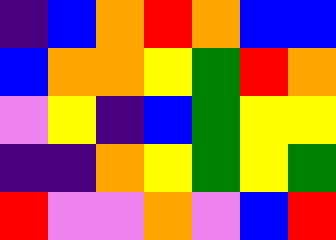[["indigo", "blue", "orange", "red", "orange", "blue", "blue"], ["blue", "orange", "orange", "yellow", "green", "red", "orange"], ["violet", "yellow", "indigo", "blue", "green", "yellow", "yellow"], ["indigo", "indigo", "orange", "yellow", "green", "yellow", "green"], ["red", "violet", "violet", "orange", "violet", "blue", "red"]]